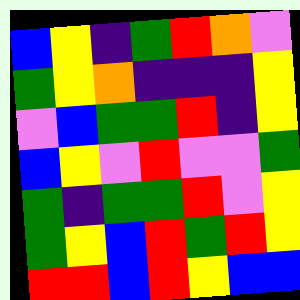[["blue", "yellow", "indigo", "green", "red", "orange", "violet"], ["green", "yellow", "orange", "indigo", "indigo", "indigo", "yellow"], ["violet", "blue", "green", "green", "red", "indigo", "yellow"], ["blue", "yellow", "violet", "red", "violet", "violet", "green"], ["green", "indigo", "green", "green", "red", "violet", "yellow"], ["green", "yellow", "blue", "red", "green", "red", "yellow"], ["red", "red", "blue", "red", "yellow", "blue", "blue"]]